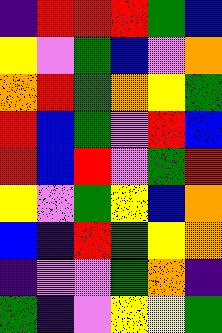[["indigo", "red", "red", "red", "green", "blue"], ["yellow", "violet", "green", "blue", "violet", "orange"], ["orange", "red", "green", "orange", "yellow", "green"], ["red", "blue", "green", "violet", "red", "blue"], ["red", "blue", "red", "violet", "green", "red"], ["yellow", "violet", "green", "yellow", "blue", "orange"], ["blue", "indigo", "red", "green", "yellow", "orange"], ["indigo", "violet", "violet", "green", "orange", "indigo"], ["green", "indigo", "violet", "yellow", "yellow", "green"]]